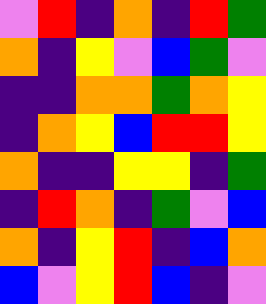[["violet", "red", "indigo", "orange", "indigo", "red", "green"], ["orange", "indigo", "yellow", "violet", "blue", "green", "violet"], ["indigo", "indigo", "orange", "orange", "green", "orange", "yellow"], ["indigo", "orange", "yellow", "blue", "red", "red", "yellow"], ["orange", "indigo", "indigo", "yellow", "yellow", "indigo", "green"], ["indigo", "red", "orange", "indigo", "green", "violet", "blue"], ["orange", "indigo", "yellow", "red", "indigo", "blue", "orange"], ["blue", "violet", "yellow", "red", "blue", "indigo", "violet"]]